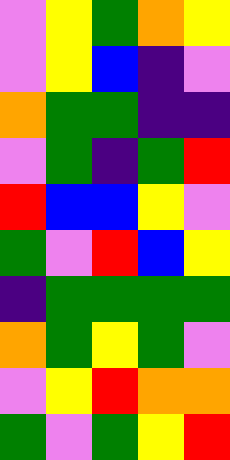[["violet", "yellow", "green", "orange", "yellow"], ["violet", "yellow", "blue", "indigo", "violet"], ["orange", "green", "green", "indigo", "indigo"], ["violet", "green", "indigo", "green", "red"], ["red", "blue", "blue", "yellow", "violet"], ["green", "violet", "red", "blue", "yellow"], ["indigo", "green", "green", "green", "green"], ["orange", "green", "yellow", "green", "violet"], ["violet", "yellow", "red", "orange", "orange"], ["green", "violet", "green", "yellow", "red"]]